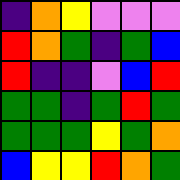[["indigo", "orange", "yellow", "violet", "violet", "violet"], ["red", "orange", "green", "indigo", "green", "blue"], ["red", "indigo", "indigo", "violet", "blue", "red"], ["green", "green", "indigo", "green", "red", "green"], ["green", "green", "green", "yellow", "green", "orange"], ["blue", "yellow", "yellow", "red", "orange", "green"]]